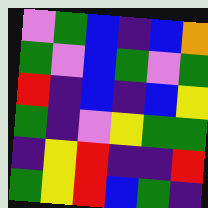[["violet", "green", "blue", "indigo", "blue", "orange"], ["green", "violet", "blue", "green", "violet", "green"], ["red", "indigo", "blue", "indigo", "blue", "yellow"], ["green", "indigo", "violet", "yellow", "green", "green"], ["indigo", "yellow", "red", "indigo", "indigo", "red"], ["green", "yellow", "red", "blue", "green", "indigo"]]